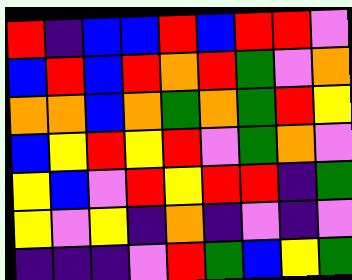[["red", "indigo", "blue", "blue", "red", "blue", "red", "red", "violet"], ["blue", "red", "blue", "red", "orange", "red", "green", "violet", "orange"], ["orange", "orange", "blue", "orange", "green", "orange", "green", "red", "yellow"], ["blue", "yellow", "red", "yellow", "red", "violet", "green", "orange", "violet"], ["yellow", "blue", "violet", "red", "yellow", "red", "red", "indigo", "green"], ["yellow", "violet", "yellow", "indigo", "orange", "indigo", "violet", "indigo", "violet"], ["indigo", "indigo", "indigo", "violet", "red", "green", "blue", "yellow", "green"]]